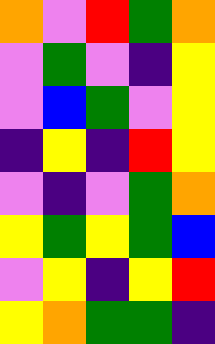[["orange", "violet", "red", "green", "orange"], ["violet", "green", "violet", "indigo", "yellow"], ["violet", "blue", "green", "violet", "yellow"], ["indigo", "yellow", "indigo", "red", "yellow"], ["violet", "indigo", "violet", "green", "orange"], ["yellow", "green", "yellow", "green", "blue"], ["violet", "yellow", "indigo", "yellow", "red"], ["yellow", "orange", "green", "green", "indigo"]]